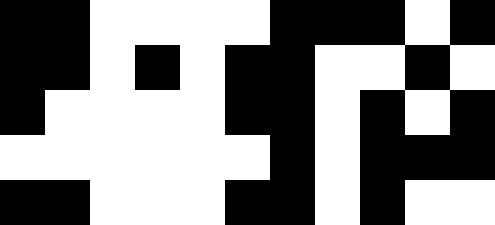[["black", "black", "white", "white", "white", "white", "black", "black", "black", "white", "black"], ["black", "black", "white", "black", "white", "black", "black", "white", "white", "black", "white"], ["black", "white", "white", "white", "white", "black", "black", "white", "black", "white", "black"], ["white", "white", "white", "white", "white", "white", "black", "white", "black", "black", "black"], ["black", "black", "white", "white", "white", "black", "black", "white", "black", "white", "white"]]